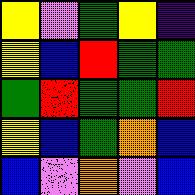[["yellow", "violet", "green", "yellow", "indigo"], ["yellow", "blue", "red", "green", "green"], ["green", "red", "green", "green", "red"], ["yellow", "blue", "green", "orange", "blue"], ["blue", "violet", "orange", "violet", "blue"]]